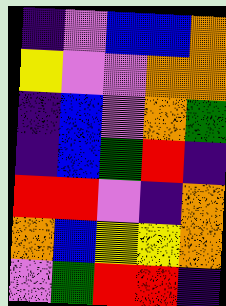[["indigo", "violet", "blue", "blue", "orange"], ["yellow", "violet", "violet", "orange", "orange"], ["indigo", "blue", "violet", "orange", "green"], ["indigo", "blue", "green", "red", "indigo"], ["red", "red", "violet", "indigo", "orange"], ["orange", "blue", "yellow", "yellow", "orange"], ["violet", "green", "red", "red", "indigo"]]